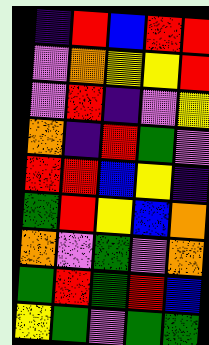[["indigo", "red", "blue", "red", "red"], ["violet", "orange", "yellow", "yellow", "red"], ["violet", "red", "indigo", "violet", "yellow"], ["orange", "indigo", "red", "green", "violet"], ["red", "red", "blue", "yellow", "indigo"], ["green", "red", "yellow", "blue", "orange"], ["orange", "violet", "green", "violet", "orange"], ["green", "red", "green", "red", "blue"], ["yellow", "green", "violet", "green", "green"]]